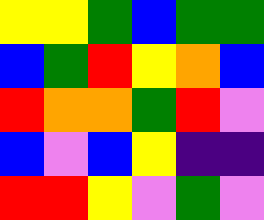[["yellow", "yellow", "green", "blue", "green", "green"], ["blue", "green", "red", "yellow", "orange", "blue"], ["red", "orange", "orange", "green", "red", "violet"], ["blue", "violet", "blue", "yellow", "indigo", "indigo"], ["red", "red", "yellow", "violet", "green", "violet"]]